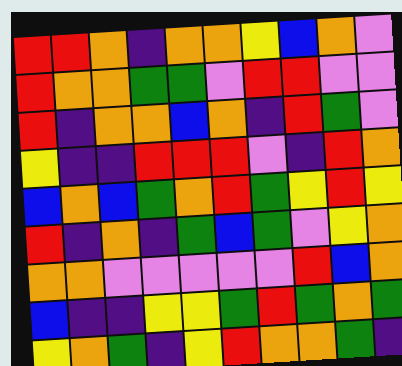[["red", "red", "orange", "indigo", "orange", "orange", "yellow", "blue", "orange", "violet"], ["red", "orange", "orange", "green", "green", "violet", "red", "red", "violet", "violet"], ["red", "indigo", "orange", "orange", "blue", "orange", "indigo", "red", "green", "violet"], ["yellow", "indigo", "indigo", "red", "red", "red", "violet", "indigo", "red", "orange"], ["blue", "orange", "blue", "green", "orange", "red", "green", "yellow", "red", "yellow"], ["red", "indigo", "orange", "indigo", "green", "blue", "green", "violet", "yellow", "orange"], ["orange", "orange", "violet", "violet", "violet", "violet", "violet", "red", "blue", "orange"], ["blue", "indigo", "indigo", "yellow", "yellow", "green", "red", "green", "orange", "green"], ["yellow", "orange", "green", "indigo", "yellow", "red", "orange", "orange", "green", "indigo"]]